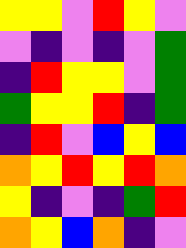[["yellow", "yellow", "violet", "red", "yellow", "violet"], ["violet", "indigo", "violet", "indigo", "violet", "green"], ["indigo", "red", "yellow", "yellow", "violet", "green"], ["green", "yellow", "yellow", "red", "indigo", "green"], ["indigo", "red", "violet", "blue", "yellow", "blue"], ["orange", "yellow", "red", "yellow", "red", "orange"], ["yellow", "indigo", "violet", "indigo", "green", "red"], ["orange", "yellow", "blue", "orange", "indigo", "violet"]]